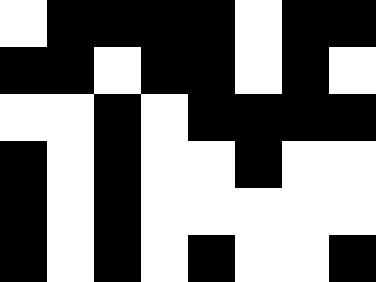[["white", "black", "black", "black", "black", "white", "black", "black"], ["black", "black", "white", "black", "black", "white", "black", "white"], ["white", "white", "black", "white", "black", "black", "black", "black"], ["black", "white", "black", "white", "white", "black", "white", "white"], ["black", "white", "black", "white", "white", "white", "white", "white"], ["black", "white", "black", "white", "black", "white", "white", "black"]]